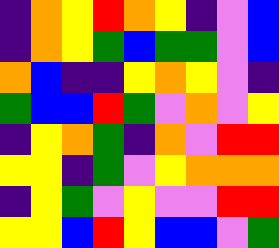[["indigo", "orange", "yellow", "red", "orange", "yellow", "indigo", "violet", "blue"], ["indigo", "orange", "yellow", "green", "blue", "green", "green", "violet", "blue"], ["orange", "blue", "indigo", "indigo", "yellow", "orange", "yellow", "violet", "indigo"], ["green", "blue", "blue", "red", "green", "violet", "orange", "violet", "yellow"], ["indigo", "yellow", "orange", "green", "indigo", "orange", "violet", "red", "red"], ["yellow", "yellow", "indigo", "green", "violet", "yellow", "orange", "orange", "orange"], ["indigo", "yellow", "green", "violet", "yellow", "violet", "violet", "red", "red"], ["yellow", "yellow", "blue", "red", "yellow", "blue", "blue", "violet", "green"]]